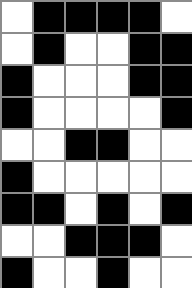[["white", "black", "black", "black", "black", "white"], ["white", "black", "white", "white", "black", "black"], ["black", "white", "white", "white", "black", "black"], ["black", "white", "white", "white", "white", "black"], ["white", "white", "black", "black", "white", "white"], ["black", "white", "white", "white", "white", "white"], ["black", "black", "white", "black", "white", "black"], ["white", "white", "black", "black", "black", "white"], ["black", "white", "white", "black", "white", "white"]]